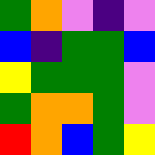[["green", "orange", "violet", "indigo", "violet"], ["blue", "indigo", "green", "green", "blue"], ["yellow", "green", "green", "green", "violet"], ["green", "orange", "orange", "green", "violet"], ["red", "orange", "blue", "green", "yellow"]]